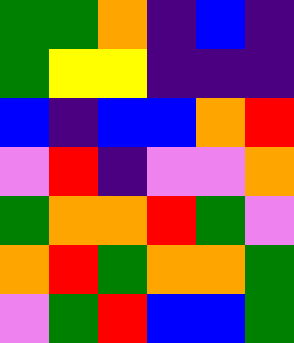[["green", "green", "orange", "indigo", "blue", "indigo"], ["green", "yellow", "yellow", "indigo", "indigo", "indigo"], ["blue", "indigo", "blue", "blue", "orange", "red"], ["violet", "red", "indigo", "violet", "violet", "orange"], ["green", "orange", "orange", "red", "green", "violet"], ["orange", "red", "green", "orange", "orange", "green"], ["violet", "green", "red", "blue", "blue", "green"]]